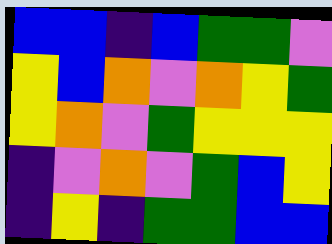[["blue", "blue", "indigo", "blue", "green", "green", "violet"], ["yellow", "blue", "orange", "violet", "orange", "yellow", "green"], ["yellow", "orange", "violet", "green", "yellow", "yellow", "yellow"], ["indigo", "violet", "orange", "violet", "green", "blue", "yellow"], ["indigo", "yellow", "indigo", "green", "green", "blue", "blue"]]